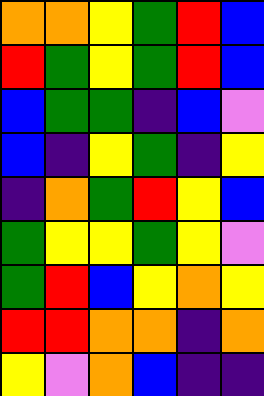[["orange", "orange", "yellow", "green", "red", "blue"], ["red", "green", "yellow", "green", "red", "blue"], ["blue", "green", "green", "indigo", "blue", "violet"], ["blue", "indigo", "yellow", "green", "indigo", "yellow"], ["indigo", "orange", "green", "red", "yellow", "blue"], ["green", "yellow", "yellow", "green", "yellow", "violet"], ["green", "red", "blue", "yellow", "orange", "yellow"], ["red", "red", "orange", "orange", "indigo", "orange"], ["yellow", "violet", "orange", "blue", "indigo", "indigo"]]